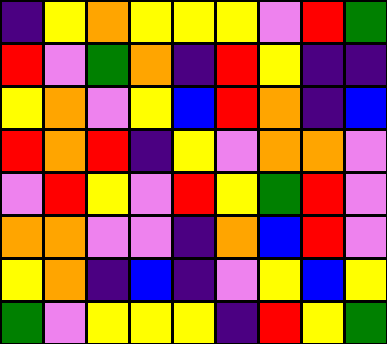[["indigo", "yellow", "orange", "yellow", "yellow", "yellow", "violet", "red", "green"], ["red", "violet", "green", "orange", "indigo", "red", "yellow", "indigo", "indigo"], ["yellow", "orange", "violet", "yellow", "blue", "red", "orange", "indigo", "blue"], ["red", "orange", "red", "indigo", "yellow", "violet", "orange", "orange", "violet"], ["violet", "red", "yellow", "violet", "red", "yellow", "green", "red", "violet"], ["orange", "orange", "violet", "violet", "indigo", "orange", "blue", "red", "violet"], ["yellow", "orange", "indigo", "blue", "indigo", "violet", "yellow", "blue", "yellow"], ["green", "violet", "yellow", "yellow", "yellow", "indigo", "red", "yellow", "green"]]